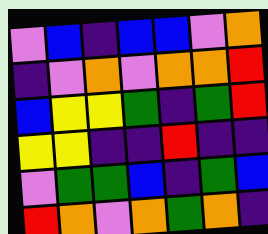[["violet", "blue", "indigo", "blue", "blue", "violet", "orange"], ["indigo", "violet", "orange", "violet", "orange", "orange", "red"], ["blue", "yellow", "yellow", "green", "indigo", "green", "red"], ["yellow", "yellow", "indigo", "indigo", "red", "indigo", "indigo"], ["violet", "green", "green", "blue", "indigo", "green", "blue"], ["red", "orange", "violet", "orange", "green", "orange", "indigo"]]